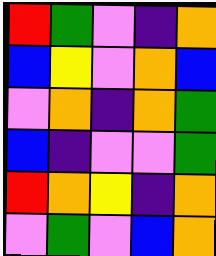[["red", "green", "violet", "indigo", "orange"], ["blue", "yellow", "violet", "orange", "blue"], ["violet", "orange", "indigo", "orange", "green"], ["blue", "indigo", "violet", "violet", "green"], ["red", "orange", "yellow", "indigo", "orange"], ["violet", "green", "violet", "blue", "orange"]]